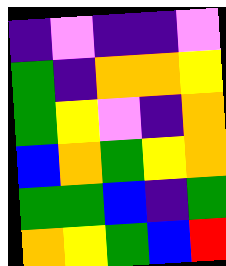[["indigo", "violet", "indigo", "indigo", "violet"], ["green", "indigo", "orange", "orange", "yellow"], ["green", "yellow", "violet", "indigo", "orange"], ["blue", "orange", "green", "yellow", "orange"], ["green", "green", "blue", "indigo", "green"], ["orange", "yellow", "green", "blue", "red"]]